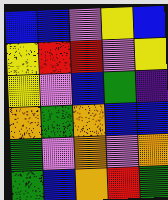[["blue", "blue", "violet", "yellow", "blue"], ["yellow", "red", "red", "violet", "yellow"], ["yellow", "violet", "blue", "green", "indigo"], ["orange", "green", "orange", "blue", "blue"], ["green", "violet", "orange", "violet", "orange"], ["green", "blue", "orange", "red", "green"]]